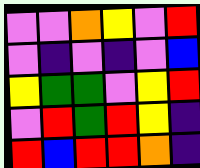[["violet", "violet", "orange", "yellow", "violet", "red"], ["violet", "indigo", "violet", "indigo", "violet", "blue"], ["yellow", "green", "green", "violet", "yellow", "red"], ["violet", "red", "green", "red", "yellow", "indigo"], ["red", "blue", "red", "red", "orange", "indigo"]]